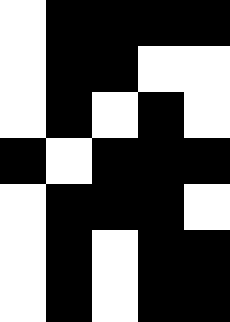[["white", "black", "black", "black", "black"], ["white", "black", "black", "white", "white"], ["white", "black", "white", "black", "white"], ["black", "white", "black", "black", "black"], ["white", "black", "black", "black", "white"], ["white", "black", "white", "black", "black"], ["white", "black", "white", "black", "black"]]